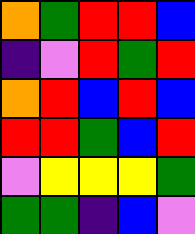[["orange", "green", "red", "red", "blue"], ["indigo", "violet", "red", "green", "red"], ["orange", "red", "blue", "red", "blue"], ["red", "red", "green", "blue", "red"], ["violet", "yellow", "yellow", "yellow", "green"], ["green", "green", "indigo", "blue", "violet"]]